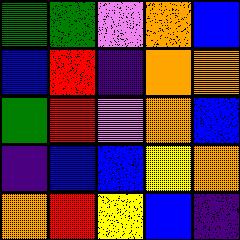[["green", "green", "violet", "orange", "blue"], ["blue", "red", "indigo", "orange", "orange"], ["green", "red", "violet", "orange", "blue"], ["indigo", "blue", "blue", "yellow", "orange"], ["orange", "red", "yellow", "blue", "indigo"]]